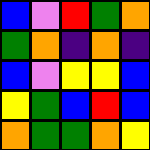[["blue", "violet", "red", "green", "orange"], ["green", "orange", "indigo", "orange", "indigo"], ["blue", "violet", "yellow", "yellow", "blue"], ["yellow", "green", "blue", "red", "blue"], ["orange", "green", "green", "orange", "yellow"]]